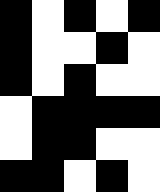[["black", "white", "black", "white", "black"], ["black", "white", "white", "black", "white"], ["black", "white", "black", "white", "white"], ["white", "black", "black", "black", "black"], ["white", "black", "black", "white", "white"], ["black", "black", "white", "black", "white"]]